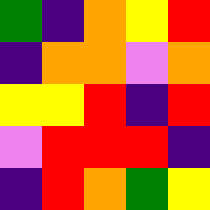[["green", "indigo", "orange", "yellow", "red"], ["indigo", "orange", "orange", "violet", "orange"], ["yellow", "yellow", "red", "indigo", "red"], ["violet", "red", "red", "red", "indigo"], ["indigo", "red", "orange", "green", "yellow"]]